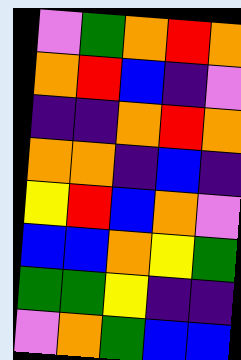[["violet", "green", "orange", "red", "orange"], ["orange", "red", "blue", "indigo", "violet"], ["indigo", "indigo", "orange", "red", "orange"], ["orange", "orange", "indigo", "blue", "indigo"], ["yellow", "red", "blue", "orange", "violet"], ["blue", "blue", "orange", "yellow", "green"], ["green", "green", "yellow", "indigo", "indigo"], ["violet", "orange", "green", "blue", "blue"]]